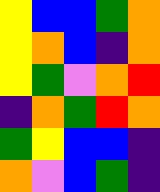[["yellow", "blue", "blue", "green", "orange"], ["yellow", "orange", "blue", "indigo", "orange"], ["yellow", "green", "violet", "orange", "red"], ["indigo", "orange", "green", "red", "orange"], ["green", "yellow", "blue", "blue", "indigo"], ["orange", "violet", "blue", "green", "indigo"]]